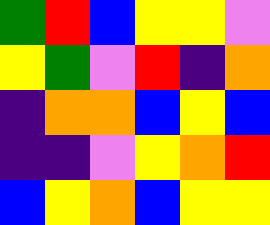[["green", "red", "blue", "yellow", "yellow", "violet"], ["yellow", "green", "violet", "red", "indigo", "orange"], ["indigo", "orange", "orange", "blue", "yellow", "blue"], ["indigo", "indigo", "violet", "yellow", "orange", "red"], ["blue", "yellow", "orange", "blue", "yellow", "yellow"]]